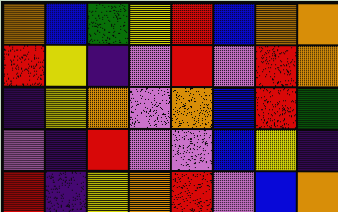[["orange", "blue", "green", "yellow", "red", "blue", "orange", "orange"], ["red", "yellow", "indigo", "violet", "red", "violet", "red", "orange"], ["indigo", "yellow", "orange", "violet", "orange", "blue", "red", "green"], ["violet", "indigo", "red", "violet", "violet", "blue", "yellow", "indigo"], ["red", "indigo", "yellow", "orange", "red", "violet", "blue", "orange"]]